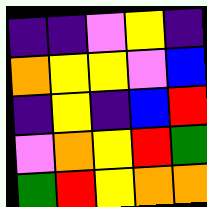[["indigo", "indigo", "violet", "yellow", "indigo"], ["orange", "yellow", "yellow", "violet", "blue"], ["indigo", "yellow", "indigo", "blue", "red"], ["violet", "orange", "yellow", "red", "green"], ["green", "red", "yellow", "orange", "orange"]]